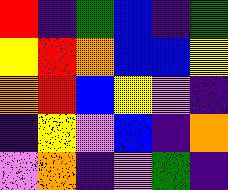[["red", "indigo", "green", "blue", "indigo", "green"], ["yellow", "red", "orange", "blue", "blue", "yellow"], ["orange", "red", "blue", "yellow", "violet", "indigo"], ["indigo", "yellow", "violet", "blue", "indigo", "orange"], ["violet", "orange", "indigo", "violet", "green", "indigo"]]